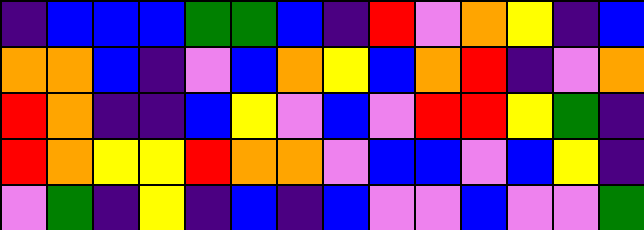[["indigo", "blue", "blue", "blue", "green", "green", "blue", "indigo", "red", "violet", "orange", "yellow", "indigo", "blue"], ["orange", "orange", "blue", "indigo", "violet", "blue", "orange", "yellow", "blue", "orange", "red", "indigo", "violet", "orange"], ["red", "orange", "indigo", "indigo", "blue", "yellow", "violet", "blue", "violet", "red", "red", "yellow", "green", "indigo"], ["red", "orange", "yellow", "yellow", "red", "orange", "orange", "violet", "blue", "blue", "violet", "blue", "yellow", "indigo"], ["violet", "green", "indigo", "yellow", "indigo", "blue", "indigo", "blue", "violet", "violet", "blue", "violet", "violet", "green"]]